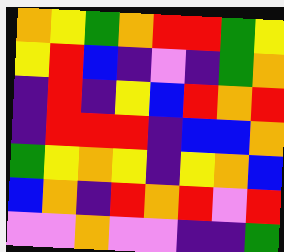[["orange", "yellow", "green", "orange", "red", "red", "green", "yellow"], ["yellow", "red", "blue", "indigo", "violet", "indigo", "green", "orange"], ["indigo", "red", "indigo", "yellow", "blue", "red", "orange", "red"], ["indigo", "red", "red", "red", "indigo", "blue", "blue", "orange"], ["green", "yellow", "orange", "yellow", "indigo", "yellow", "orange", "blue"], ["blue", "orange", "indigo", "red", "orange", "red", "violet", "red"], ["violet", "violet", "orange", "violet", "violet", "indigo", "indigo", "green"]]